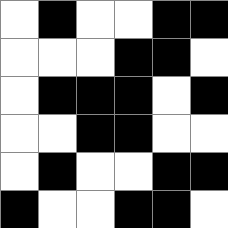[["white", "black", "white", "white", "black", "black"], ["white", "white", "white", "black", "black", "white"], ["white", "black", "black", "black", "white", "black"], ["white", "white", "black", "black", "white", "white"], ["white", "black", "white", "white", "black", "black"], ["black", "white", "white", "black", "black", "white"]]